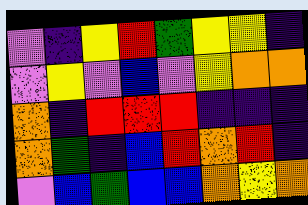[["violet", "indigo", "yellow", "red", "green", "yellow", "yellow", "indigo"], ["violet", "yellow", "violet", "blue", "violet", "yellow", "orange", "orange"], ["orange", "indigo", "red", "red", "red", "indigo", "indigo", "indigo"], ["orange", "green", "indigo", "blue", "red", "orange", "red", "indigo"], ["violet", "blue", "green", "blue", "blue", "orange", "yellow", "orange"]]